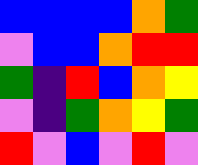[["blue", "blue", "blue", "blue", "orange", "green"], ["violet", "blue", "blue", "orange", "red", "red"], ["green", "indigo", "red", "blue", "orange", "yellow"], ["violet", "indigo", "green", "orange", "yellow", "green"], ["red", "violet", "blue", "violet", "red", "violet"]]